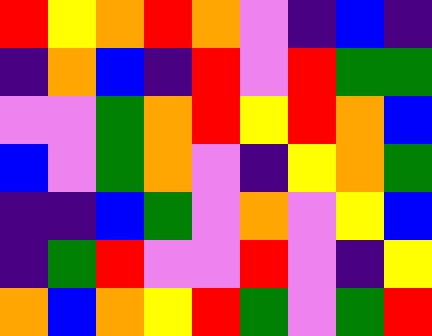[["red", "yellow", "orange", "red", "orange", "violet", "indigo", "blue", "indigo"], ["indigo", "orange", "blue", "indigo", "red", "violet", "red", "green", "green"], ["violet", "violet", "green", "orange", "red", "yellow", "red", "orange", "blue"], ["blue", "violet", "green", "orange", "violet", "indigo", "yellow", "orange", "green"], ["indigo", "indigo", "blue", "green", "violet", "orange", "violet", "yellow", "blue"], ["indigo", "green", "red", "violet", "violet", "red", "violet", "indigo", "yellow"], ["orange", "blue", "orange", "yellow", "red", "green", "violet", "green", "red"]]